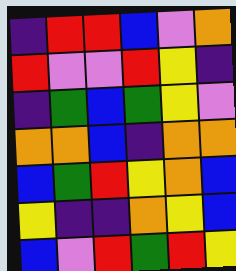[["indigo", "red", "red", "blue", "violet", "orange"], ["red", "violet", "violet", "red", "yellow", "indigo"], ["indigo", "green", "blue", "green", "yellow", "violet"], ["orange", "orange", "blue", "indigo", "orange", "orange"], ["blue", "green", "red", "yellow", "orange", "blue"], ["yellow", "indigo", "indigo", "orange", "yellow", "blue"], ["blue", "violet", "red", "green", "red", "yellow"]]